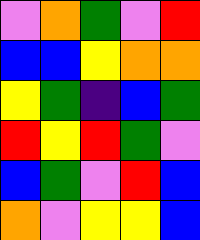[["violet", "orange", "green", "violet", "red"], ["blue", "blue", "yellow", "orange", "orange"], ["yellow", "green", "indigo", "blue", "green"], ["red", "yellow", "red", "green", "violet"], ["blue", "green", "violet", "red", "blue"], ["orange", "violet", "yellow", "yellow", "blue"]]